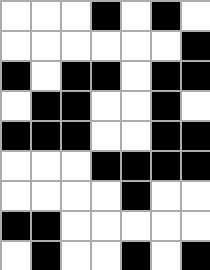[["white", "white", "white", "black", "white", "black", "white"], ["white", "white", "white", "white", "white", "white", "black"], ["black", "white", "black", "black", "white", "black", "black"], ["white", "black", "black", "white", "white", "black", "white"], ["black", "black", "black", "white", "white", "black", "black"], ["white", "white", "white", "black", "black", "black", "black"], ["white", "white", "white", "white", "black", "white", "white"], ["black", "black", "white", "white", "white", "white", "white"], ["white", "black", "white", "white", "black", "white", "black"]]